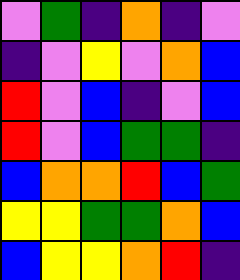[["violet", "green", "indigo", "orange", "indigo", "violet"], ["indigo", "violet", "yellow", "violet", "orange", "blue"], ["red", "violet", "blue", "indigo", "violet", "blue"], ["red", "violet", "blue", "green", "green", "indigo"], ["blue", "orange", "orange", "red", "blue", "green"], ["yellow", "yellow", "green", "green", "orange", "blue"], ["blue", "yellow", "yellow", "orange", "red", "indigo"]]